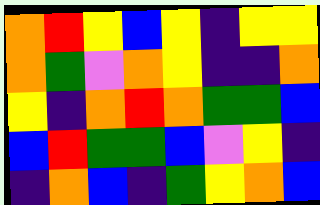[["orange", "red", "yellow", "blue", "yellow", "indigo", "yellow", "yellow"], ["orange", "green", "violet", "orange", "yellow", "indigo", "indigo", "orange"], ["yellow", "indigo", "orange", "red", "orange", "green", "green", "blue"], ["blue", "red", "green", "green", "blue", "violet", "yellow", "indigo"], ["indigo", "orange", "blue", "indigo", "green", "yellow", "orange", "blue"]]